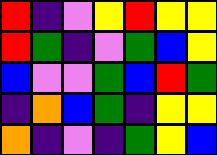[["red", "indigo", "violet", "yellow", "red", "yellow", "yellow"], ["red", "green", "indigo", "violet", "green", "blue", "yellow"], ["blue", "violet", "violet", "green", "blue", "red", "green"], ["indigo", "orange", "blue", "green", "indigo", "yellow", "yellow"], ["orange", "indigo", "violet", "indigo", "green", "yellow", "blue"]]